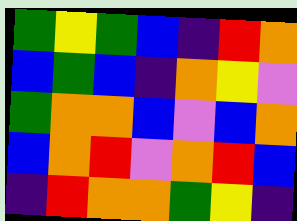[["green", "yellow", "green", "blue", "indigo", "red", "orange"], ["blue", "green", "blue", "indigo", "orange", "yellow", "violet"], ["green", "orange", "orange", "blue", "violet", "blue", "orange"], ["blue", "orange", "red", "violet", "orange", "red", "blue"], ["indigo", "red", "orange", "orange", "green", "yellow", "indigo"]]